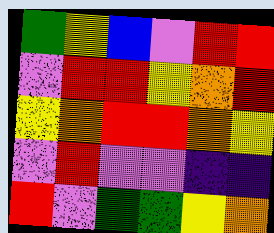[["green", "yellow", "blue", "violet", "red", "red"], ["violet", "red", "red", "yellow", "orange", "red"], ["yellow", "orange", "red", "red", "orange", "yellow"], ["violet", "red", "violet", "violet", "indigo", "indigo"], ["red", "violet", "green", "green", "yellow", "orange"]]